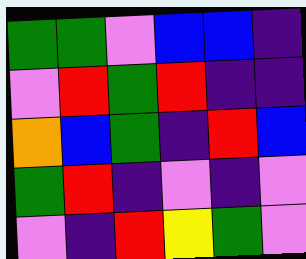[["green", "green", "violet", "blue", "blue", "indigo"], ["violet", "red", "green", "red", "indigo", "indigo"], ["orange", "blue", "green", "indigo", "red", "blue"], ["green", "red", "indigo", "violet", "indigo", "violet"], ["violet", "indigo", "red", "yellow", "green", "violet"]]